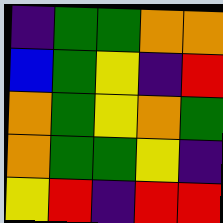[["indigo", "green", "green", "orange", "orange"], ["blue", "green", "yellow", "indigo", "red"], ["orange", "green", "yellow", "orange", "green"], ["orange", "green", "green", "yellow", "indigo"], ["yellow", "red", "indigo", "red", "red"]]